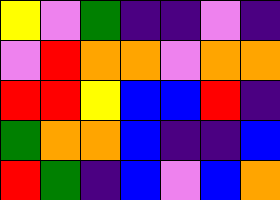[["yellow", "violet", "green", "indigo", "indigo", "violet", "indigo"], ["violet", "red", "orange", "orange", "violet", "orange", "orange"], ["red", "red", "yellow", "blue", "blue", "red", "indigo"], ["green", "orange", "orange", "blue", "indigo", "indigo", "blue"], ["red", "green", "indigo", "blue", "violet", "blue", "orange"]]